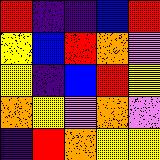[["red", "indigo", "indigo", "blue", "red"], ["yellow", "blue", "red", "orange", "violet"], ["yellow", "indigo", "blue", "red", "yellow"], ["orange", "yellow", "violet", "orange", "violet"], ["indigo", "red", "orange", "yellow", "yellow"]]